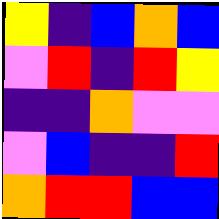[["yellow", "indigo", "blue", "orange", "blue"], ["violet", "red", "indigo", "red", "yellow"], ["indigo", "indigo", "orange", "violet", "violet"], ["violet", "blue", "indigo", "indigo", "red"], ["orange", "red", "red", "blue", "blue"]]